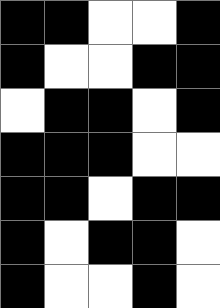[["black", "black", "white", "white", "black"], ["black", "white", "white", "black", "black"], ["white", "black", "black", "white", "black"], ["black", "black", "black", "white", "white"], ["black", "black", "white", "black", "black"], ["black", "white", "black", "black", "white"], ["black", "white", "white", "black", "white"]]